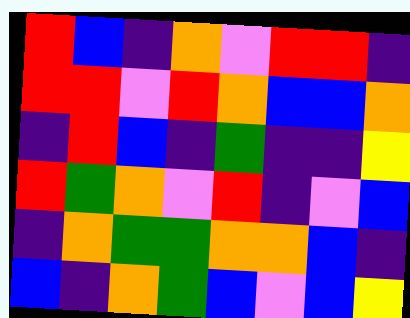[["red", "blue", "indigo", "orange", "violet", "red", "red", "indigo"], ["red", "red", "violet", "red", "orange", "blue", "blue", "orange"], ["indigo", "red", "blue", "indigo", "green", "indigo", "indigo", "yellow"], ["red", "green", "orange", "violet", "red", "indigo", "violet", "blue"], ["indigo", "orange", "green", "green", "orange", "orange", "blue", "indigo"], ["blue", "indigo", "orange", "green", "blue", "violet", "blue", "yellow"]]